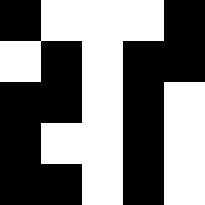[["black", "white", "white", "white", "black"], ["white", "black", "white", "black", "black"], ["black", "black", "white", "black", "white"], ["black", "white", "white", "black", "white"], ["black", "black", "white", "black", "white"]]